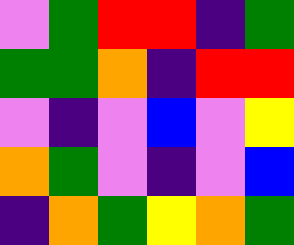[["violet", "green", "red", "red", "indigo", "green"], ["green", "green", "orange", "indigo", "red", "red"], ["violet", "indigo", "violet", "blue", "violet", "yellow"], ["orange", "green", "violet", "indigo", "violet", "blue"], ["indigo", "orange", "green", "yellow", "orange", "green"]]